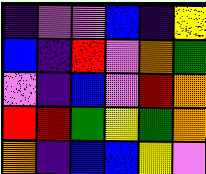[["indigo", "violet", "violet", "blue", "indigo", "yellow"], ["blue", "indigo", "red", "violet", "orange", "green"], ["violet", "indigo", "blue", "violet", "red", "orange"], ["red", "red", "green", "yellow", "green", "orange"], ["orange", "indigo", "blue", "blue", "yellow", "violet"]]